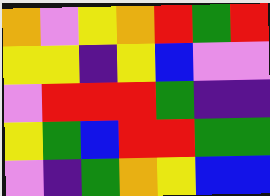[["orange", "violet", "yellow", "orange", "red", "green", "red"], ["yellow", "yellow", "indigo", "yellow", "blue", "violet", "violet"], ["violet", "red", "red", "red", "green", "indigo", "indigo"], ["yellow", "green", "blue", "red", "red", "green", "green"], ["violet", "indigo", "green", "orange", "yellow", "blue", "blue"]]